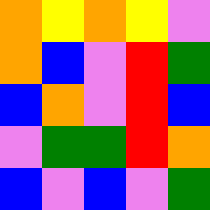[["orange", "yellow", "orange", "yellow", "violet"], ["orange", "blue", "violet", "red", "green"], ["blue", "orange", "violet", "red", "blue"], ["violet", "green", "green", "red", "orange"], ["blue", "violet", "blue", "violet", "green"]]